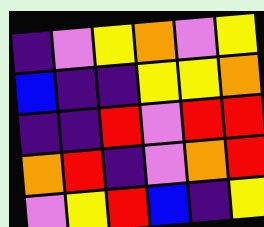[["indigo", "violet", "yellow", "orange", "violet", "yellow"], ["blue", "indigo", "indigo", "yellow", "yellow", "orange"], ["indigo", "indigo", "red", "violet", "red", "red"], ["orange", "red", "indigo", "violet", "orange", "red"], ["violet", "yellow", "red", "blue", "indigo", "yellow"]]